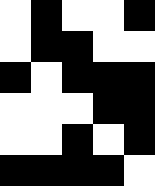[["white", "black", "white", "white", "black"], ["white", "black", "black", "white", "white"], ["black", "white", "black", "black", "black"], ["white", "white", "white", "black", "black"], ["white", "white", "black", "white", "black"], ["black", "black", "black", "black", "white"]]